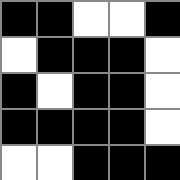[["black", "black", "white", "white", "black"], ["white", "black", "black", "black", "white"], ["black", "white", "black", "black", "white"], ["black", "black", "black", "black", "white"], ["white", "white", "black", "black", "black"]]